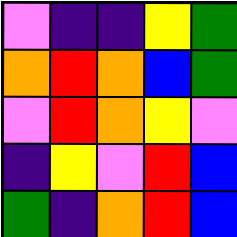[["violet", "indigo", "indigo", "yellow", "green"], ["orange", "red", "orange", "blue", "green"], ["violet", "red", "orange", "yellow", "violet"], ["indigo", "yellow", "violet", "red", "blue"], ["green", "indigo", "orange", "red", "blue"]]